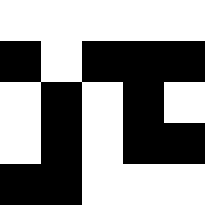[["white", "white", "white", "white", "white"], ["black", "white", "black", "black", "black"], ["white", "black", "white", "black", "white"], ["white", "black", "white", "black", "black"], ["black", "black", "white", "white", "white"]]